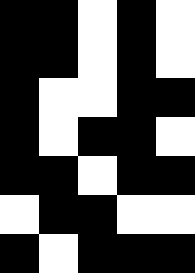[["black", "black", "white", "black", "white"], ["black", "black", "white", "black", "white"], ["black", "white", "white", "black", "black"], ["black", "white", "black", "black", "white"], ["black", "black", "white", "black", "black"], ["white", "black", "black", "white", "white"], ["black", "white", "black", "black", "black"]]